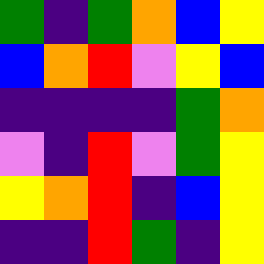[["green", "indigo", "green", "orange", "blue", "yellow"], ["blue", "orange", "red", "violet", "yellow", "blue"], ["indigo", "indigo", "indigo", "indigo", "green", "orange"], ["violet", "indigo", "red", "violet", "green", "yellow"], ["yellow", "orange", "red", "indigo", "blue", "yellow"], ["indigo", "indigo", "red", "green", "indigo", "yellow"]]